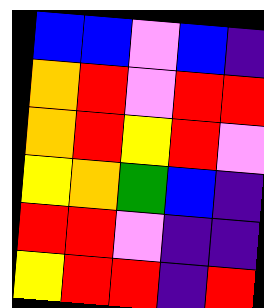[["blue", "blue", "violet", "blue", "indigo"], ["orange", "red", "violet", "red", "red"], ["orange", "red", "yellow", "red", "violet"], ["yellow", "orange", "green", "blue", "indigo"], ["red", "red", "violet", "indigo", "indigo"], ["yellow", "red", "red", "indigo", "red"]]